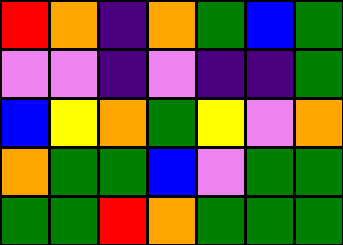[["red", "orange", "indigo", "orange", "green", "blue", "green"], ["violet", "violet", "indigo", "violet", "indigo", "indigo", "green"], ["blue", "yellow", "orange", "green", "yellow", "violet", "orange"], ["orange", "green", "green", "blue", "violet", "green", "green"], ["green", "green", "red", "orange", "green", "green", "green"]]